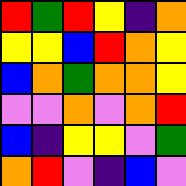[["red", "green", "red", "yellow", "indigo", "orange"], ["yellow", "yellow", "blue", "red", "orange", "yellow"], ["blue", "orange", "green", "orange", "orange", "yellow"], ["violet", "violet", "orange", "violet", "orange", "red"], ["blue", "indigo", "yellow", "yellow", "violet", "green"], ["orange", "red", "violet", "indigo", "blue", "violet"]]